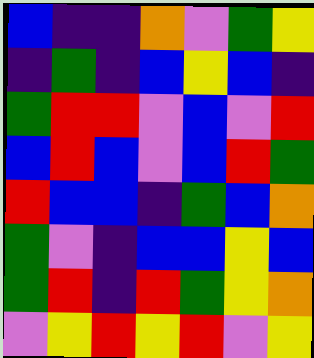[["blue", "indigo", "indigo", "orange", "violet", "green", "yellow"], ["indigo", "green", "indigo", "blue", "yellow", "blue", "indigo"], ["green", "red", "red", "violet", "blue", "violet", "red"], ["blue", "red", "blue", "violet", "blue", "red", "green"], ["red", "blue", "blue", "indigo", "green", "blue", "orange"], ["green", "violet", "indigo", "blue", "blue", "yellow", "blue"], ["green", "red", "indigo", "red", "green", "yellow", "orange"], ["violet", "yellow", "red", "yellow", "red", "violet", "yellow"]]